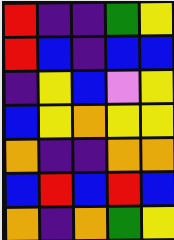[["red", "indigo", "indigo", "green", "yellow"], ["red", "blue", "indigo", "blue", "blue"], ["indigo", "yellow", "blue", "violet", "yellow"], ["blue", "yellow", "orange", "yellow", "yellow"], ["orange", "indigo", "indigo", "orange", "orange"], ["blue", "red", "blue", "red", "blue"], ["orange", "indigo", "orange", "green", "yellow"]]